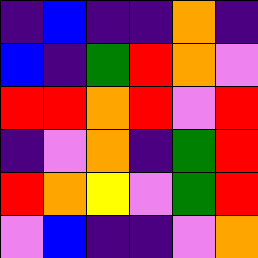[["indigo", "blue", "indigo", "indigo", "orange", "indigo"], ["blue", "indigo", "green", "red", "orange", "violet"], ["red", "red", "orange", "red", "violet", "red"], ["indigo", "violet", "orange", "indigo", "green", "red"], ["red", "orange", "yellow", "violet", "green", "red"], ["violet", "blue", "indigo", "indigo", "violet", "orange"]]